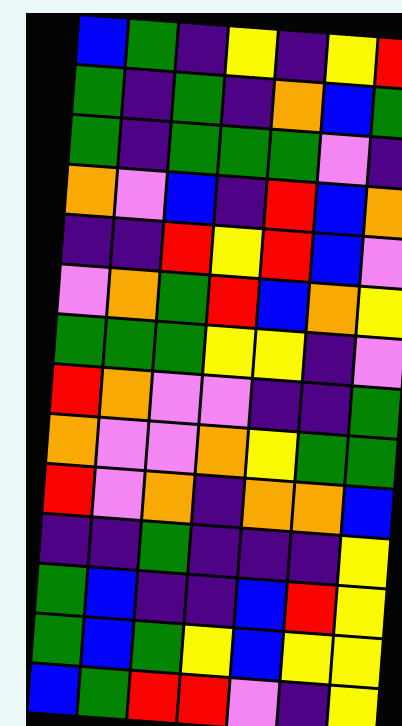[["blue", "green", "indigo", "yellow", "indigo", "yellow", "red"], ["green", "indigo", "green", "indigo", "orange", "blue", "green"], ["green", "indigo", "green", "green", "green", "violet", "indigo"], ["orange", "violet", "blue", "indigo", "red", "blue", "orange"], ["indigo", "indigo", "red", "yellow", "red", "blue", "violet"], ["violet", "orange", "green", "red", "blue", "orange", "yellow"], ["green", "green", "green", "yellow", "yellow", "indigo", "violet"], ["red", "orange", "violet", "violet", "indigo", "indigo", "green"], ["orange", "violet", "violet", "orange", "yellow", "green", "green"], ["red", "violet", "orange", "indigo", "orange", "orange", "blue"], ["indigo", "indigo", "green", "indigo", "indigo", "indigo", "yellow"], ["green", "blue", "indigo", "indigo", "blue", "red", "yellow"], ["green", "blue", "green", "yellow", "blue", "yellow", "yellow"], ["blue", "green", "red", "red", "violet", "indigo", "yellow"]]